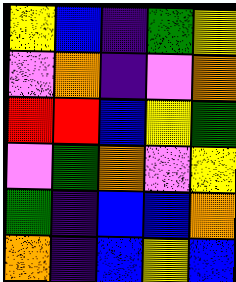[["yellow", "blue", "indigo", "green", "yellow"], ["violet", "orange", "indigo", "violet", "orange"], ["red", "red", "blue", "yellow", "green"], ["violet", "green", "orange", "violet", "yellow"], ["green", "indigo", "blue", "blue", "orange"], ["orange", "indigo", "blue", "yellow", "blue"]]